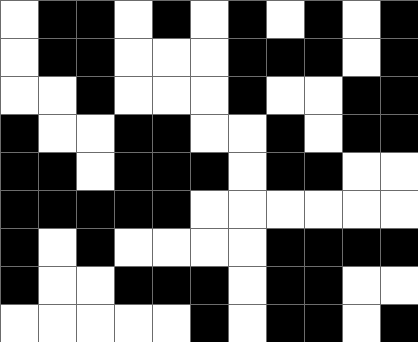[["white", "black", "black", "white", "black", "white", "black", "white", "black", "white", "black"], ["white", "black", "black", "white", "white", "white", "black", "black", "black", "white", "black"], ["white", "white", "black", "white", "white", "white", "black", "white", "white", "black", "black"], ["black", "white", "white", "black", "black", "white", "white", "black", "white", "black", "black"], ["black", "black", "white", "black", "black", "black", "white", "black", "black", "white", "white"], ["black", "black", "black", "black", "black", "white", "white", "white", "white", "white", "white"], ["black", "white", "black", "white", "white", "white", "white", "black", "black", "black", "black"], ["black", "white", "white", "black", "black", "black", "white", "black", "black", "white", "white"], ["white", "white", "white", "white", "white", "black", "white", "black", "black", "white", "black"]]